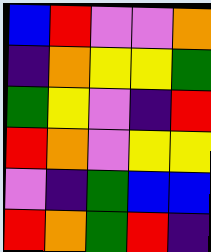[["blue", "red", "violet", "violet", "orange"], ["indigo", "orange", "yellow", "yellow", "green"], ["green", "yellow", "violet", "indigo", "red"], ["red", "orange", "violet", "yellow", "yellow"], ["violet", "indigo", "green", "blue", "blue"], ["red", "orange", "green", "red", "indigo"]]